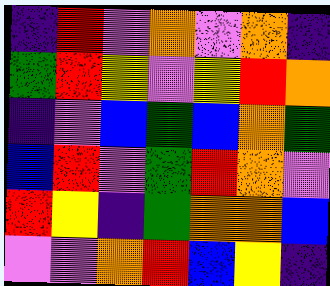[["indigo", "red", "violet", "orange", "violet", "orange", "indigo"], ["green", "red", "yellow", "violet", "yellow", "red", "orange"], ["indigo", "violet", "blue", "green", "blue", "orange", "green"], ["blue", "red", "violet", "green", "red", "orange", "violet"], ["red", "yellow", "indigo", "green", "orange", "orange", "blue"], ["violet", "violet", "orange", "red", "blue", "yellow", "indigo"]]